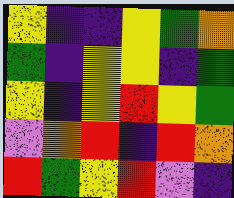[["yellow", "indigo", "indigo", "yellow", "green", "orange"], ["green", "indigo", "yellow", "yellow", "indigo", "green"], ["yellow", "indigo", "yellow", "red", "yellow", "green"], ["violet", "orange", "red", "indigo", "red", "orange"], ["red", "green", "yellow", "red", "violet", "indigo"]]